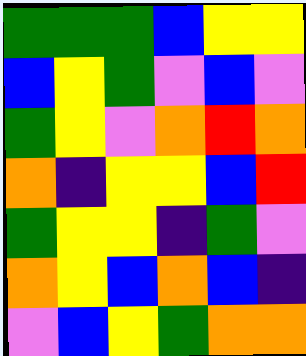[["green", "green", "green", "blue", "yellow", "yellow"], ["blue", "yellow", "green", "violet", "blue", "violet"], ["green", "yellow", "violet", "orange", "red", "orange"], ["orange", "indigo", "yellow", "yellow", "blue", "red"], ["green", "yellow", "yellow", "indigo", "green", "violet"], ["orange", "yellow", "blue", "orange", "blue", "indigo"], ["violet", "blue", "yellow", "green", "orange", "orange"]]